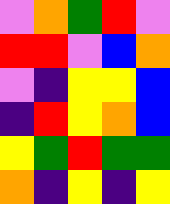[["violet", "orange", "green", "red", "violet"], ["red", "red", "violet", "blue", "orange"], ["violet", "indigo", "yellow", "yellow", "blue"], ["indigo", "red", "yellow", "orange", "blue"], ["yellow", "green", "red", "green", "green"], ["orange", "indigo", "yellow", "indigo", "yellow"]]